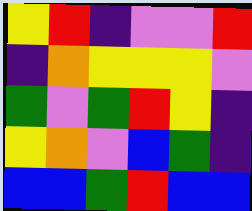[["yellow", "red", "indigo", "violet", "violet", "red"], ["indigo", "orange", "yellow", "yellow", "yellow", "violet"], ["green", "violet", "green", "red", "yellow", "indigo"], ["yellow", "orange", "violet", "blue", "green", "indigo"], ["blue", "blue", "green", "red", "blue", "blue"]]